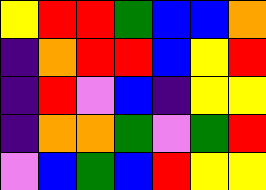[["yellow", "red", "red", "green", "blue", "blue", "orange"], ["indigo", "orange", "red", "red", "blue", "yellow", "red"], ["indigo", "red", "violet", "blue", "indigo", "yellow", "yellow"], ["indigo", "orange", "orange", "green", "violet", "green", "red"], ["violet", "blue", "green", "blue", "red", "yellow", "yellow"]]